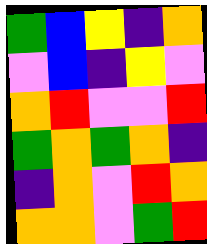[["green", "blue", "yellow", "indigo", "orange"], ["violet", "blue", "indigo", "yellow", "violet"], ["orange", "red", "violet", "violet", "red"], ["green", "orange", "green", "orange", "indigo"], ["indigo", "orange", "violet", "red", "orange"], ["orange", "orange", "violet", "green", "red"]]